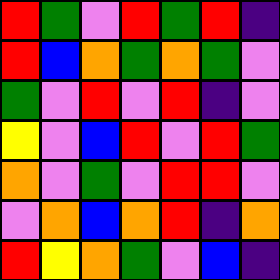[["red", "green", "violet", "red", "green", "red", "indigo"], ["red", "blue", "orange", "green", "orange", "green", "violet"], ["green", "violet", "red", "violet", "red", "indigo", "violet"], ["yellow", "violet", "blue", "red", "violet", "red", "green"], ["orange", "violet", "green", "violet", "red", "red", "violet"], ["violet", "orange", "blue", "orange", "red", "indigo", "orange"], ["red", "yellow", "orange", "green", "violet", "blue", "indigo"]]